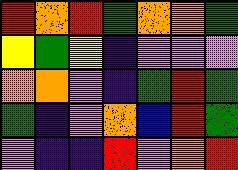[["red", "orange", "red", "green", "orange", "orange", "green"], ["yellow", "green", "yellow", "indigo", "violet", "violet", "violet"], ["orange", "orange", "violet", "indigo", "green", "red", "green"], ["green", "indigo", "violet", "orange", "blue", "red", "green"], ["violet", "indigo", "indigo", "red", "violet", "orange", "red"]]